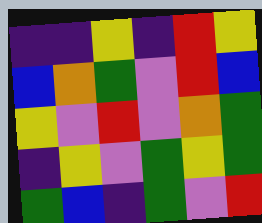[["indigo", "indigo", "yellow", "indigo", "red", "yellow"], ["blue", "orange", "green", "violet", "red", "blue"], ["yellow", "violet", "red", "violet", "orange", "green"], ["indigo", "yellow", "violet", "green", "yellow", "green"], ["green", "blue", "indigo", "green", "violet", "red"]]